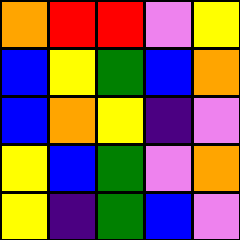[["orange", "red", "red", "violet", "yellow"], ["blue", "yellow", "green", "blue", "orange"], ["blue", "orange", "yellow", "indigo", "violet"], ["yellow", "blue", "green", "violet", "orange"], ["yellow", "indigo", "green", "blue", "violet"]]